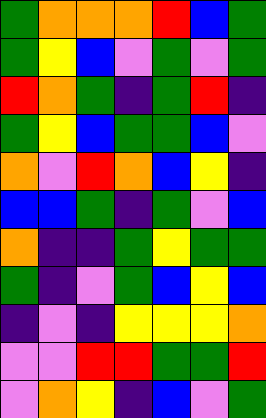[["green", "orange", "orange", "orange", "red", "blue", "green"], ["green", "yellow", "blue", "violet", "green", "violet", "green"], ["red", "orange", "green", "indigo", "green", "red", "indigo"], ["green", "yellow", "blue", "green", "green", "blue", "violet"], ["orange", "violet", "red", "orange", "blue", "yellow", "indigo"], ["blue", "blue", "green", "indigo", "green", "violet", "blue"], ["orange", "indigo", "indigo", "green", "yellow", "green", "green"], ["green", "indigo", "violet", "green", "blue", "yellow", "blue"], ["indigo", "violet", "indigo", "yellow", "yellow", "yellow", "orange"], ["violet", "violet", "red", "red", "green", "green", "red"], ["violet", "orange", "yellow", "indigo", "blue", "violet", "green"]]